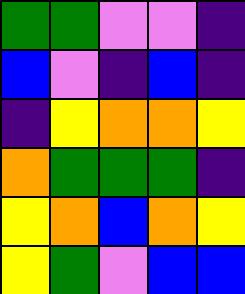[["green", "green", "violet", "violet", "indigo"], ["blue", "violet", "indigo", "blue", "indigo"], ["indigo", "yellow", "orange", "orange", "yellow"], ["orange", "green", "green", "green", "indigo"], ["yellow", "orange", "blue", "orange", "yellow"], ["yellow", "green", "violet", "blue", "blue"]]